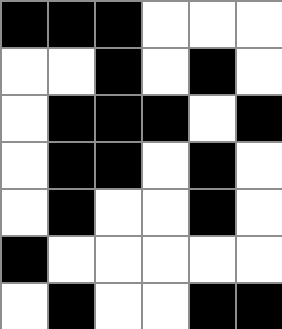[["black", "black", "black", "white", "white", "white"], ["white", "white", "black", "white", "black", "white"], ["white", "black", "black", "black", "white", "black"], ["white", "black", "black", "white", "black", "white"], ["white", "black", "white", "white", "black", "white"], ["black", "white", "white", "white", "white", "white"], ["white", "black", "white", "white", "black", "black"]]